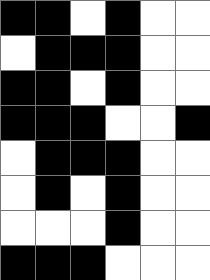[["black", "black", "white", "black", "white", "white"], ["white", "black", "black", "black", "white", "white"], ["black", "black", "white", "black", "white", "white"], ["black", "black", "black", "white", "white", "black"], ["white", "black", "black", "black", "white", "white"], ["white", "black", "white", "black", "white", "white"], ["white", "white", "white", "black", "white", "white"], ["black", "black", "black", "white", "white", "white"]]